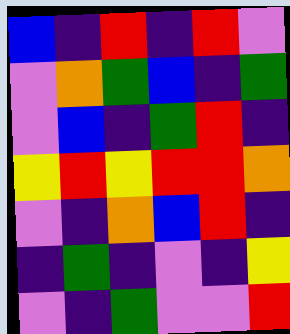[["blue", "indigo", "red", "indigo", "red", "violet"], ["violet", "orange", "green", "blue", "indigo", "green"], ["violet", "blue", "indigo", "green", "red", "indigo"], ["yellow", "red", "yellow", "red", "red", "orange"], ["violet", "indigo", "orange", "blue", "red", "indigo"], ["indigo", "green", "indigo", "violet", "indigo", "yellow"], ["violet", "indigo", "green", "violet", "violet", "red"]]